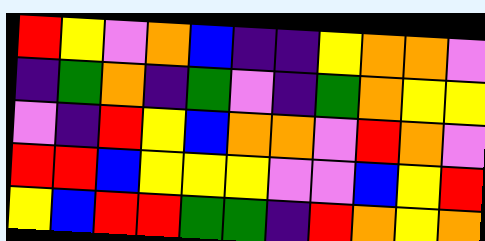[["red", "yellow", "violet", "orange", "blue", "indigo", "indigo", "yellow", "orange", "orange", "violet"], ["indigo", "green", "orange", "indigo", "green", "violet", "indigo", "green", "orange", "yellow", "yellow"], ["violet", "indigo", "red", "yellow", "blue", "orange", "orange", "violet", "red", "orange", "violet"], ["red", "red", "blue", "yellow", "yellow", "yellow", "violet", "violet", "blue", "yellow", "red"], ["yellow", "blue", "red", "red", "green", "green", "indigo", "red", "orange", "yellow", "orange"]]